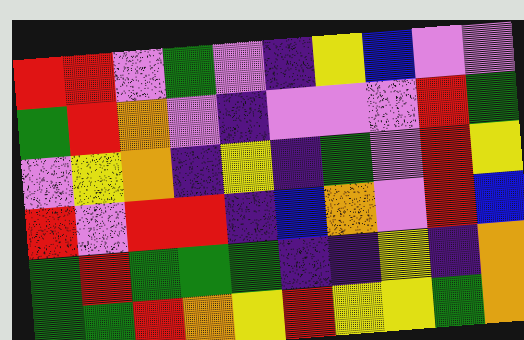[["red", "red", "violet", "green", "violet", "indigo", "yellow", "blue", "violet", "violet"], ["green", "red", "orange", "violet", "indigo", "violet", "violet", "violet", "red", "green"], ["violet", "yellow", "orange", "indigo", "yellow", "indigo", "green", "violet", "red", "yellow"], ["red", "violet", "red", "red", "indigo", "blue", "orange", "violet", "red", "blue"], ["green", "red", "green", "green", "green", "indigo", "indigo", "yellow", "indigo", "orange"], ["green", "green", "red", "orange", "yellow", "red", "yellow", "yellow", "green", "orange"]]